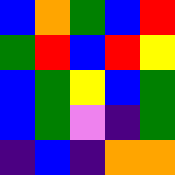[["blue", "orange", "green", "blue", "red"], ["green", "red", "blue", "red", "yellow"], ["blue", "green", "yellow", "blue", "green"], ["blue", "green", "violet", "indigo", "green"], ["indigo", "blue", "indigo", "orange", "orange"]]